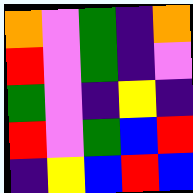[["orange", "violet", "green", "indigo", "orange"], ["red", "violet", "green", "indigo", "violet"], ["green", "violet", "indigo", "yellow", "indigo"], ["red", "violet", "green", "blue", "red"], ["indigo", "yellow", "blue", "red", "blue"]]